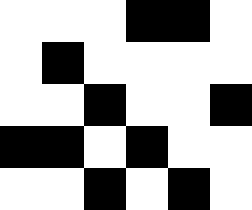[["white", "white", "white", "black", "black", "white"], ["white", "black", "white", "white", "white", "white"], ["white", "white", "black", "white", "white", "black"], ["black", "black", "white", "black", "white", "white"], ["white", "white", "black", "white", "black", "white"]]